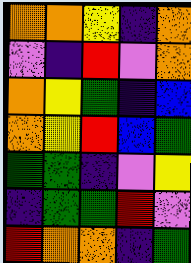[["orange", "orange", "yellow", "indigo", "orange"], ["violet", "indigo", "red", "violet", "orange"], ["orange", "yellow", "green", "indigo", "blue"], ["orange", "yellow", "red", "blue", "green"], ["green", "green", "indigo", "violet", "yellow"], ["indigo", "green", "green", "red", "violet"], ["red", "orange", "orange", "indigo", "green"]]